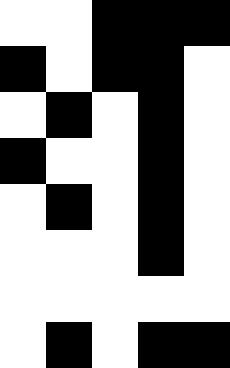[["white", "white", "black", "black", "black"], ["black", "white", "black", "black", "white"], ["white", "black", "white", "black", "white"], ["black", "white", "white", "black", "white"], ["white", "black", "white", "black", "white"], ["white", "white", "white", "black", "white"], ["white", "white", "white", "white", "white"], ["white", "black", "white", "black", "black"]]